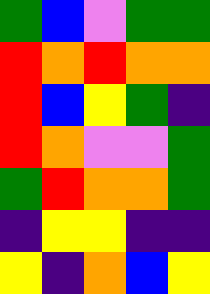[["green", "blue", "violet", "green", "green"], ["red", "orange", "red", "orange", "orange"], ["red", "blue", "yellow", "green", "indigo"], ["red", "orange", "violet", "violet", "green"], ["green", "red", "orange", "orange", "green"], ["indigo", "yellow", "yellow", "indigo", "indigo"], ["yellow", "indigo", "orange", "blue", "yellow"]]